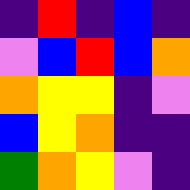[["indigo", "red", "indigo", "blue", "indigo"], ["violet", "blue", "red", "blue", "orange"], ["orange", "yellow", "yellow", "indigo", "violet"], ["blue", "yellow", "orange", "indigo", "indigo"], ["green", "orange", "yellow", "violet", "indigo"]]